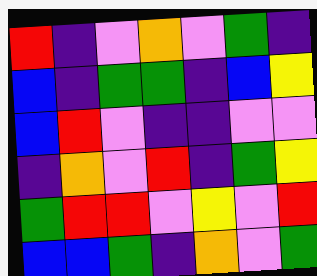[["red", "indigo", "violet", "orange", "violet", "green", "indigo"], ["blue", "indigo", "green", "green", "indigo", "blue", "yellow"], ["blue", "red", "violet", "indigo", "indigo", "violet", "violet"], ["indigo", "orange", "violet", "red", "indigo", "green", "yellow"], ["green", "red", "red", "violet", "yellow", "violet", "red"], ["blue", "blue", "green", "indigo", "orange", "violet", "green"]]